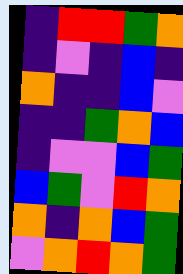[["indigo", "red", "red", "green", "orange"], ["indigo", "violet", "indigo", "blue", "indigo"], ["orange", "indigo", "indigo", "blue", "violet"], ["indigo", "indigo", "green", "orange", "blue"], ["indigo", "violet", "violet", "blue", "green"], ["blue", "green", "violet", "red", "orange"], ["orange", "indigo", "orange", "blue", "green"], ["violet", "orange", "red", "orange", "green"]]